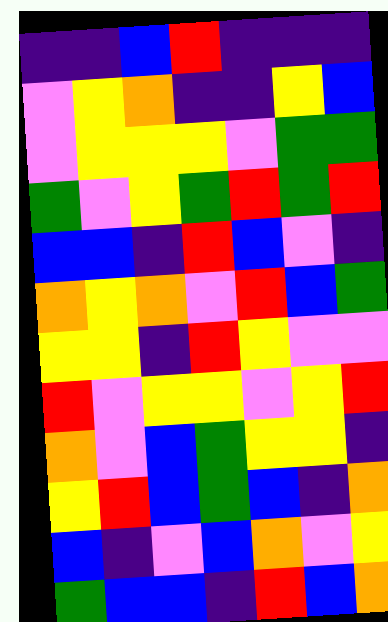[["indigo", "indigo", "blue", "red", "indigo", "indigo", "indigo"], ["violet", "yellow", "orange", "indigo", "indigo", "yellow", "blue"], ["violet", "yellow", "yellow", "yellow", "violet", "green", "green"], ["green", "violet", "yellow", "green", "red", "green", "red"], ["blue", "blue", "indigo", "red", "blue", "violet", "indigo"], ["orange", "yellow", "orange", "violet", "red", "blue", "green"], ["yellow", "yellow", "indigo", "red", "yellow", "violet", "violet"], ["red", "violet", "yellow", "yellow", "violet", "yellow", "red"], ["orange", "violet", "blue", "green", "yellow", "yellow", "indigo"], ["yellow", "red", "blue", "green", "blue", "indigo", "orange"], ["blue", "indigo", "violet", "blue", "orange", "violet", "yellow"], ["green", "blue", "blue", "indigo", "red", "blue", "orange"]]